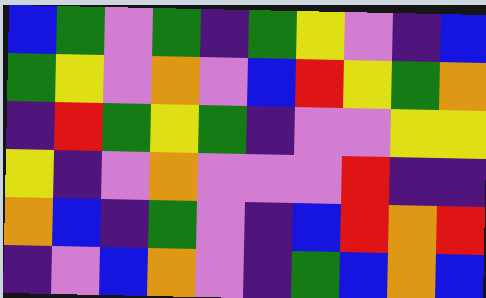[["blue", "green", "violet", "green", "indigo", "green", "yellow", "violet", "indigo", "blue"], ["green", "yellow", "violet", "orange", "violet", "blue", "red", "yellow", "green", "orange"], ["indigo", "red", "green", "yellow", "green", "indigo", "violet", "violet", "yellow", "yellow"], ["yellow", "indigo", "violet", "orange", "violet", "violet", "violet", "red", "indigo", "indigo"], ["orange", "blue", "indigo", "green", "violet", "indigo", "blue", "red", "orange", "red"], ["indigo", "violet", "blue", "orange", "violet", "indigo", "green", "blue", "orange", "blue"]]